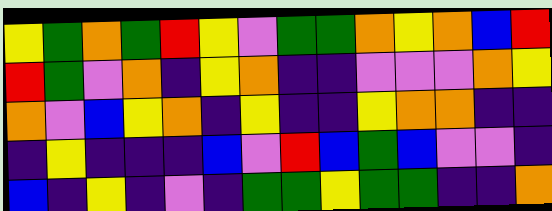[["yellow", "green", "orange", "green", "red", "yellow", "violet", "green", "green", "orange", "yellow", "orange", "blue", "red"], ["red", "green", "violet", "orange", "indigo", "yellow", "orange", "indigo", "indigo", "violet", "violet", "violet", "orange", "yellow"], ["orange", "violet", "blue", "yellow", "orange", "indigo", "yellow", "indigo", "indigo", "yellow", "orange", "orange", "indigo", "indigo"], ["indigo", "yellow", "indigo", "indigo", "indigo", "blue", "violet", "red", "blue", "green", "blue", "violet", "violet", "indigo"], ["blue", "indigo", "yellow", "indigo", "violet", "indigo", "green", "green", "yellow", "green", "green", "indigo", "indigo", "orange"]]